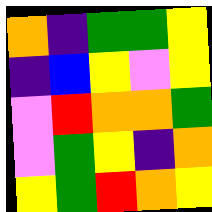[["orange", "indigo", "green", "green", "yellow"], ["indigo", "blue", "yellow", "violet", "yellow"], ["violet", "red", "orange", "orange", "green"], ["violet", "green", "yellow", "indigo", "orange"], ["yellow", "green", "red", "orange", "yellow"]]